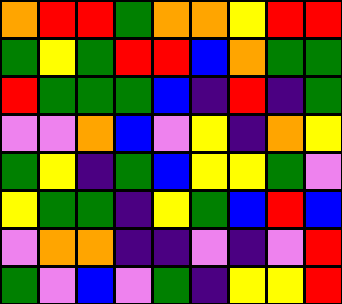[["orange", "red", "red", "green", "orange", "orange", "yellow", "red", "red"], ["green", "yellow", "green", "red", "red", "blue", "orange", "green", "green"], ["red", "green", "green", "green", "blue", "indigo", "red", "indigo", "green"], ["violet", "violet", "orange", "blue", "violet", "yellow", "indigo", "orange", "yellow"], ["green", "yellow", "indigo", "green", "blue", "yellow", "yellow", "green", "violet"], ["yellow", "green", "green", "indigo", "yellow", "green", "blue", "red", "blue"], ["violet", "orange", "orange", "indigo", "indigo", "violet", "indigo", "violet", "red"], ["green", "violet", "blue", "violet", "green", "indigo", "yellow", "yellow", "red"]]